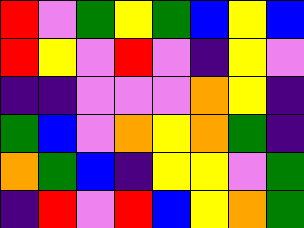[["red", "violet", "green", "yellow", "green", "blue", "yellow", "blue"], ["red", "yellow", "violet", "red", "violet", "indigo", "yellow", "violet"], ["indigo", "indigo", "violet", "violet", "violet", "orange", "yellow", "indigo"], ["green", "blue", "violet", "orange", "yellow", "orange", "green", "indigo"], ["orange", "green", "blue", "indigo", "yellow", "yellow", "violet", "green"], ["indigo", "red", "violet", "red", "blue", "yellow", "orange", "green"]]